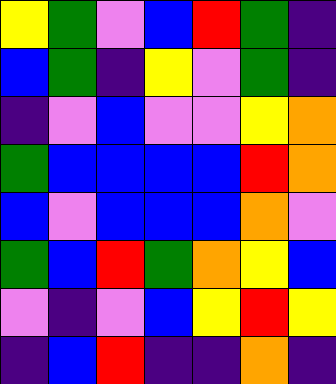[["yellow", "green", "violet", "blue", "red", "green", "indigo"], ["blue", "green", "indigo", "yellow", "violet", "green", "indigo"], ["indigo", "violet", "blue", "violet", "violet", "yellow", "orange"], ["green", "blue", "blue", "blue", "blue", "red", "orange"], ["blue", "violet", "blue", "blue", "blue", "orange", "violet"], ["green", "blue", "red", "green", "orange", "yellow", "blue"], ["violet", "indigo", "violet", "blue", "yellow", "red", "yellow"], ["indigo", "blue", "red", "indigo", "indigo", "orange", "indigo"]]